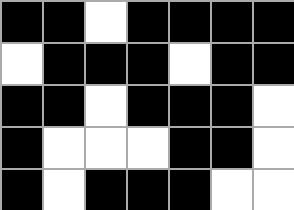[["black", "black", "white", "black", "black", "black", "black"], ["white", "black", "black", "black", "white", "black", "black"], ["black", "black", "white", "black", "black", "black", "white"], ["black", "white", "white", "white", "black", "black", "white"], ["black", "white", "black", "black", "black", "white", "white"]]